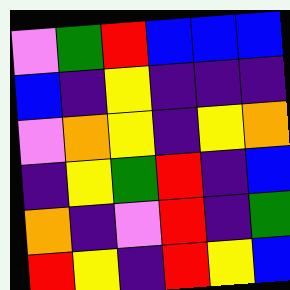[["violet", "green", "red", "blue", "blue", "blue"], ["blue", "indigo", "yellow", "indigo", "indigo", "indigo"], ["violet", "orange", "yellow", "indigo", "yellow", "orange"], ["indigo", "yellow", "green", "red", "indigo", "blue"], ["orange", "indigo", "violet", "red", "indigo", "green"], ["red", "yellow", "indigo", "red", "yellow", "blue"]]